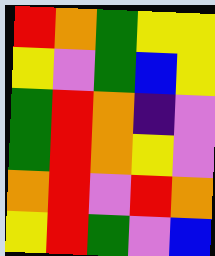[["red", "orange", "green", "yellow", "yellow"], ["yellow", "violet", "green", "blue", "yellow"], ["green", "red", "orange", "indigo", "violet"], ["green", "red", "orange", "yellow", "violet"], ["orange", "red", "violet", "red", "orange"], ["yellow", "red", "green", "violet", "blue"]]